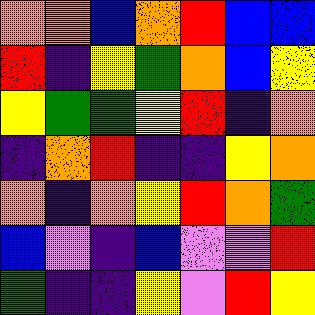[["orange", "orange", "blue", "orange", "red", "blue", "blue"], ["red", "indigo", "yellow", "green", "orange", "blue", "yellow"], ["yellow", "green", "green", "yellow", "red", "indigo", "orange"], ["indigo", "orange", "red", "indigo", "indigo", "yellow", "orange"], ["orange", "indigo", "orange", "yellow", "red", "orange", "green"], ["blue", "violet", "indigo", "blue", "violet", "violet", "red"], ["green", "indigo", "indigo", "yellow", "violet", "red", "yellow"]]